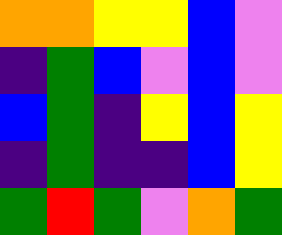[["orange", "orange", "yellow", "yellow", "blue", "violet"], ["indigo", "green", "blue", "violet", "blue", "violet"], ["blue", "green", "indigo", "yellow", "blue", "yellow"], ["indigo", "green", "indigo", "indigo", "blue", "yellow"], ["green", "red", "green", "violet", "orange", "green"]]